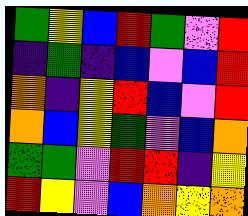[["green", "yellow", "blue", "red", "green", "violet", "red"], ["indigo", "green", "indigo", "blue", "violet", "blue", "red"], ["orange", "indigo", "yellow", "red", "blue", "violet", "red"], ["orange", "blue", "yellow", "green", "violet", "blue", "orange"], ["green", "green", "violet", "red", "red", "indigo", "yellow"], ["red", "yellow", "violet", "blue", "orange", "yellow", "orange"]]